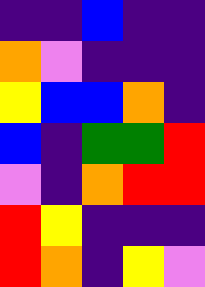[["indigo", "indigo", "blue", "indigo", "indigo"], ["orange", "violet", "indigo", "indigo", "indigo"], ["yellow", "blue", "blue", "orange", "indigo"], ["blue", "indigo", "green", "green", "red"], ["violet", "indigo", "orange", "red", "red"], ["red", "yellow", "indigo", "indigo", "indigo"], ["red", "orange", "indigo", "yellow", "violet"]]